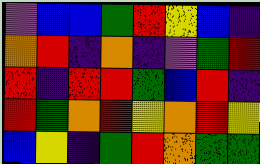[["violet", "blue", "blue", "green", "red", "yellow", "blue", "indigo"], ["orange", "red", "indigo", "orange", "indigo", "violet", "green", "red"], ["red", "indigo", "red", "red", "green", "blue", "red", "indigo"], ["red", "green", "orange", "red", "yellow", "orange", "red", "yellow"], ["blue", "yellow", "indigo", "green", "red", "orange", "green", "green"]]